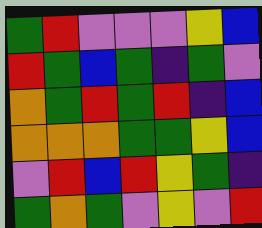[["green", "red", "violet", "violet", "violet", "yellow", "blue"], ["red", "green", "blue", "green", "indigo", "green", "violet"], ["orange", "green", "red", "green", "red", "indigo", "blue"], ["orange", "orange", "orange", "green", "green", "yellow", "blue"], ["violet", "red", "blue", "red", "yellow", "green", "indigo"], ["green", "orange", "green", "violet", "yellow", "violet", "red"]]